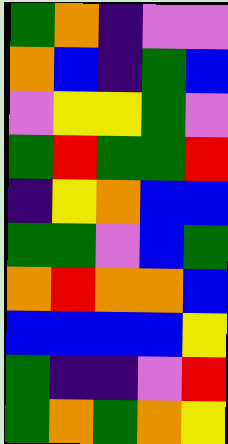[["green", "orange", "indigo", "violet", "violet"], ["orange", "blue", "indigo", "green", "blue"], ["violet", "yellow", "yellow", "green", "violet"], ["green", "red", "green", "green", "red"], ["indigo", "yellow", "orange", "blue", "blue"], ["green", "green", "violet", "blue", "green"], ["orange", "red", "orange", "orange", "blue"], ["blue", "blue", "blue", "blue", "yellow"], ["green", "indigo", "indigo", "violet", "red"], ["green", "orange", "green", "orange", "yellow"]]